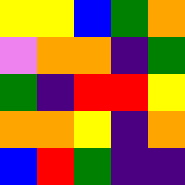[["yellow", "yellow", "blue", "green", "orange"], ["violet", "orange", "orange", "indigo", "green"], ["green", "indigo", "red", "red", "yellow"], ["orange", "orange", "yellow", "indigo", "orange"], ["blue", "red", "green", "indigo", "indigo"]]